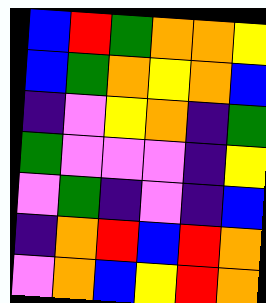[["blue", "red", "green", "orange", "orange", "yellow"], ["blue", "green", "orange", "yellow", "orange", "blue"], ["indigo", "violet", "yellow", "orange", "indigo", "green"], ["green", "violet", "violet", "violet", "indigo", "yellow"], ["violet", "green", "indigo", "violet", "indigo", "blue"], ["indigo", "orange", "red", "blue", "red", "orange"], ["violet", "orange", "blue", "yellow", "red", "orange"]]